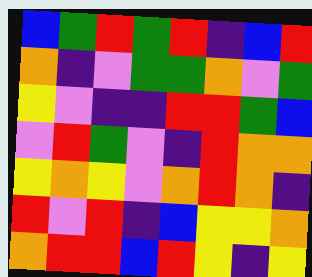[["blue", "green", "red", "green", "red", "indigo", "blue", "red"], ["orange", "indigo", "violet", "green", "green", "orange", "violet", "green"], ["yellow", "violet", "indigo", "indigo", "red", "red", "green", "blue"], ["violet", "red", "green", "violet", "indigo", "red", "orange", "orange"], ["yellow", "orange", "yellow", "violet", "orange", "red", "orange", "indigo"], ["red", "violet", "red", "indigo", "blue", "yellow", "yellow", "orange"], ["orange", "red", "red", "blue", "red", "yellow", "indigo", "yellow"]]